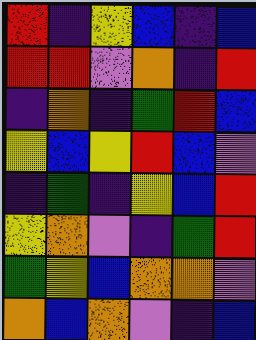[["red", "indigo", "yellow", "blue", "indigo", "blue"], ["red", "red", "violet", "orange", "indigo", "red"], ["indigo", "orange", "indigo", "green", "red", "blue"], ["yellow", "blue", "yellow", "red", "blue", "violet"], ["indigo", "green", "indigo", "yellow", "blue", "red"], ["yellow", "orange", "violet", "indigo", "green", "red"], ["green", "yellow", "blue", "orange", "orange", "violet"], ["orange", "blue", "orange", "violet", "indigo", "blue"]]